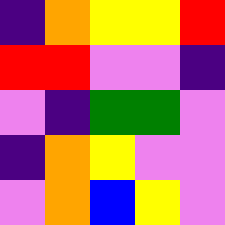[["indigo", "orange", "yellow", "yellow", "red"], ["red", "red", "violet", "violet", "indigo"], ["violet", "indigo", "green", "green", "violet"], ["indigo", "orange", "yellow", "violet", "violet"], ["violet", "orange", "blue", "yellow", "violet"]]